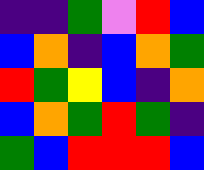[["indigo", "indigo", "green", "violet", "red", "blue"], ["blue", "orange", "indigo", "blue", "orange", "green"], ["red", "green", "yellow", "blue", "indigo", "orange"], ["blue", "orange", "green", "red", "green", "indigo"], ["green", "blue", "red", "red", "red", "blue"]]